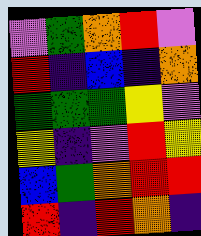[["violet", "green", "orange", "red", "violet"], ["red", "indigo", "blue", "indigo", "orange"], ["green", "green", "green", "yellow", "violet"], ["yellow", "indigo", "violet", "red", "yellow"], ["blue", "green", "orange", "red", "red"], ["red", "indigo", "red", "orange", "indigo"]]